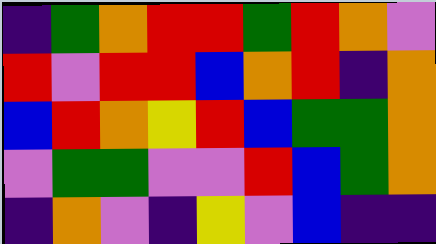[["indigo", "green", "orange", "red", "red", "green", "red", "orange", "violet"], ["red", "violet", "red", "red", "blue", "orange", "red", "indigo", "orange"], ["blue", "red", "orange", "yellow", "red", "blue", "green", "green", "orange"], ["violet", "green", "green", "violet", "violet", "red", "blue", "green", "orange"], ["indigo", "orange", "violet", "indigo", "yellow", "violet", "blue", "indigo", "indigo"]]